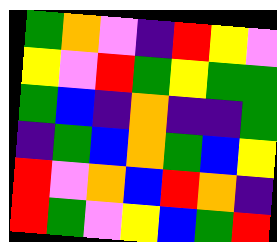[["green", "orange", "violet", "indigo", "red", "yellow", "violet"], ["yellow", "violet", "red", "green", "yellow", "green", "green"], ["green", "blue", "indigo", "orange", "indigo", "indigo", "green"], ["indigo", "green", "blue", "orange", "green", "blue", "yellow"], ["red", "violet", "orange", "blue", "red", "orange", "indigo"], ["red", "green", "violet", "yellow", "blue", "green", "red"]]